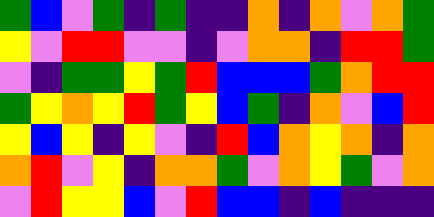[["green", "blue", "violet", "green", "indigo", "green", "indigo", "indigo", "orange", "indigo", "orange", "violet", "orange", "green"], ["yellow", "violet", "red", "red", "violet", "violet", "indigo", "violet", "orange", "orange", "indigo", "red", "red", "green"], ["violet", "indigo", "green", "green", "yellow", "green", "red", "blue", "blue", "blue", "green", "orange", "red", "red"], ["green", "yellow", "orange", "yellow", "red", "green", "yellow", "blue", "green", "indigo", "orange", "violet", "blue", "red"], ["yellow", "blue", "yellow", "indigo", "yellow", "violet", "indigo", "red", "blue", "orange", "yellow", "orange", "indigo", "orange"], ["orange", "red", "violet", "yellow", "indigo", "orange", "orange", "green", "violet", "orange", "yellow", "green", "violet", "orange"], ["violet", "red", "yellow", "yellow", "blue", "violet", "red", "blue", "blue", "indigo", "blue", "indigo", "indigo", "indigo"]]